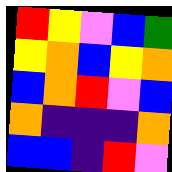[["red", "yellow", "violet", "blue", "green"], ["yellow", "orange", "blue", "yellow", "orange"], ["blue", "orange", "red", "violet", "blue"], ["orange", "indigo", "indigo", "indigo", "orange"], ["blue", "blue", "indigo", "red", "violet"]]